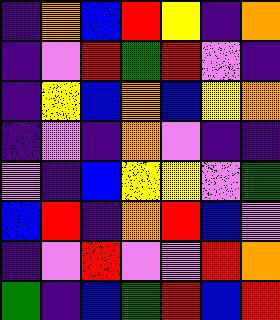[["indigo", "orange", "blue", "red", "yellow", "indigo", "orange"], ["indigo", "violet", "red", "green", "red", "violet", "indigo"], ["indigo", "yellow", "blue", "orange", "blue", "yellow", "orange"], ["indigo", "violet", "indigo", "orange", "violet", "indigo", "indigo"], ["violet", "indigo", "blue", "yellow", "yellow", "violet", "green"], ["blue", "red", "indigo", "orange", "red", "blue", "violet"], ["indigo", "violet", "red", "violet", "violet", "red", "orange"], ["green", "indigo", "blue", "green", "red", "blue", "red"]]